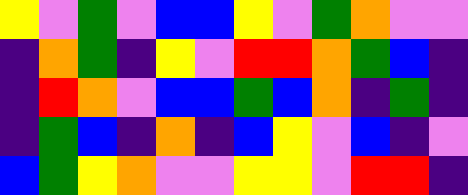[["yellow", "violet", "green", "violet", "blue", "blue", "yellow", "violet", "green", "orange", "violet", "violet"], ["indigo", "orange", "green", "indigo", "yellow", "violet", "red", "red", "orange", "green", "blue", "indigo"], ["indigo", "red", "orange", "violet", "blue", "blue", "green", "blue", "orange", "indigo", "green", "indigo"], ["indigo", "green", "blue", "indigo", "orange", "indigo", "blue", "yellow", "violet", "blue", "indigo", "violet"], ["blue", "green", "yellow", "orange", "violet", "violet", "yellow", "yellow", "violet", "red", "red", "indigo"]]